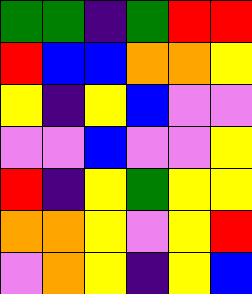[["green", "green", "indigo", "green", "red", "red"], ["red", "blue", "blue", "orange", "orange", "yellow"], ["yellow", "indigo", "yellow", "blue", "violet", "violet"], ["violet", "violet", "blue", "violet", "violet", "yellow"], ["red", "indigo", "yellow", "green", "yellow", "yellow"], ["orange", "orange", "yellow", "violet", "yellow", "red"], ["violet", "orange", "yellow", "indigo", "yellow", "blue"]]